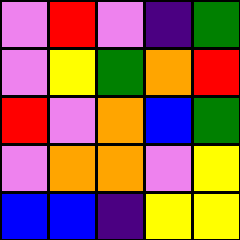[["violet", "red", "violet", "indigo", "green"], ["violet", "yellow", "green", "orange", "red"], ["red", "violet", "orange", "blue", "green"], ["violet", "orange", "orange", "violet", "yellow"], ["blue", "blue", "indigo", "yellow", "yellow"]]